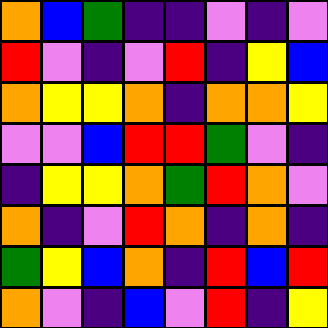[["orange", "blue", "green", "indigo", "indigo", "violet", "indigo", "violet"], ["red", "violet", "indigo", "violet", "red", "indigo", "yellow", "blue"], ["orange", "yellow", "yellow", "orange", "indigo", "orange", "orange", "yellow"], ["violet", "violet", "blue", "red", "red", "green", "violet", "indigo"], ["indigo", "yellow", "yellow", "orange", "green", "red", "orange", "violet"], ["orange", "indigo", "violet", "red", "orange", "indigo", "orange", "indigo"], ["green", "yellow", "blue", "orange", "indigo", "red", "blue", "red"], ["orange", "violet", "indigo", "blue", "violet", "red", "indigo", "yellow"]]